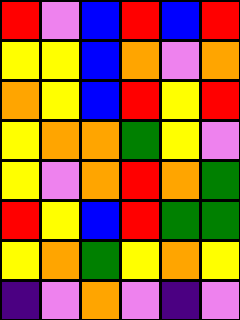[["red", "violet", "blue", "red", "blue", "red"], ["yellow", "yellow", "blue", "orange", "violet", "orange"], ["orange", "yellow", "blue", "red", "yellow", "red"], ["yellow", "orange", "orange", "green", "yellow", "violet"], ["yellow", "violet", "orange", "red", "orange", "green"], ["red", "yellow", "blue", "red", "green", "green"], ["yellow", "orange", "green", "yellow", "orange", "yellow"], ["indigo", "violet", "orange", "violet", "indigo", "violet"]]